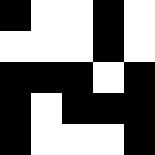[["black", "white", "white", "black", "white"], ["white", "white", "white", "black", "white"], ["black", "black", "black", "white", "black"], ["black", "white", "black", "black", "black"], ["black", "white", "white", "white", "black"]]